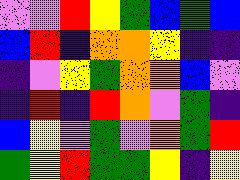[["violet", "violet", "red", "yellow", "green", "blue", "green", "blue"], ["blue", "red", "indigo", "orange", "orange", "yellow", "indigo", "indigo"], ["indigo", "violet", "yellow", "green", "orange", "orange", "blue", "violet"], ["indigo", "red", "indigo", "red", "orange", "violet", "green", "indigo"], ["blue", "yellow", "violet", "green", "violet", "orange", "green", "red"], ["green", "yellow", "red", "green", "green", "yellow", "indigo", "yellow"]]